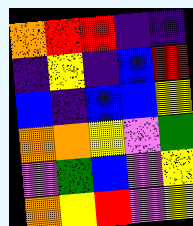[["orange", "red", "red", "indigo", "indigo"], ["indigo", "yellow", "indigo", "blue", "red"], ["blue", "indigo", "blue", "blue", "yellow"], ["orange", "orange", "yellow", "violet", "green"], ["violet", "green", "blue", "violet", "yellow"], ["orange", "yellow", "red", "violet", "yellow"]]